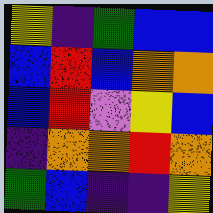[["yellow", "indigo", "green", "blue", "blue"], ["blue", "red", "blue", "orange", "orange"], ["blue", "red", "violet", "yellow", "blue"], ["indigo", "orange", "orange", "red", "orange"], ["green", "blue", "indigo", "indigo", "yellow"]]